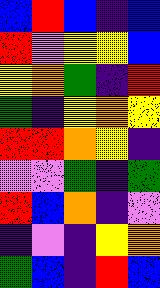[["blue", "red", "blue", "indigo", "blue"], ["red", "violet", "yellow", "yellow", "blue"], ["yellow", "orange", "green", "indigo", "red"], ["green", "indigo", "yellow", "orange", "yellow"], ["red", "red", "orange", "yellow", "indigo"], ["violet", "violet", "green", "indigo", "green"], ["red", "blue", "orange", "indigo", "violet"], ["indigo", "violet", "indigo", "yellow", "orange"], ["green", "blue", "indigo", "red", "blue"]]